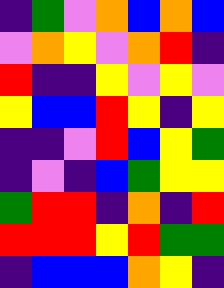[["indigo", "green", "violet", "orange", "blue", "orange", "blue"], ["violet", "orange", "yellow", "violet", "orange", "red", "indigo"], ["red", "indigo", "indigo", "yellow", "violet", "yellow", "violet"], ["yellow", "blue", "blue", "red", "yellow", "indigo", "yellow"], ["indigo", "indigo", "violet", "red", "blue", "yellow", "green"], ["indigo", "violet", "indigo", "blue", "green", "yellow", "yellow"], ["green", "red", "red", "indigo", "orange", "indigo", "red"], ["red", "red", "red", "yellow", "red", "green", "green"], ["indigo", "blue", "blue", "blue", "orange", "yellow", "indigo"]]